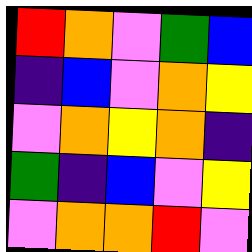[["red", "orange", "violet", "green", "blue"], ["indigo", "blue", "violet", "orange", "yellow"], ["violet", "orange", "yellow", "orange", "indigo"], ["green", "indigo", "blue", "violet", "yellow"], ["violet", "orange", "orange", "red", "violet"]]